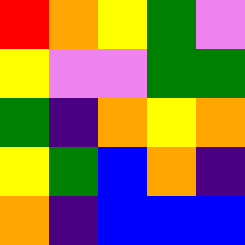[["red", "orange", "yellow", "green", "violet"], ["yellow", "violet", "violet", "green", "green"], ["green", "indigo", "orange", "yellow", "orange"], ["yellow", "green", "blue", "orange", "indigo"], ["orange", "indigo", "blue", "blue", "blue"]]